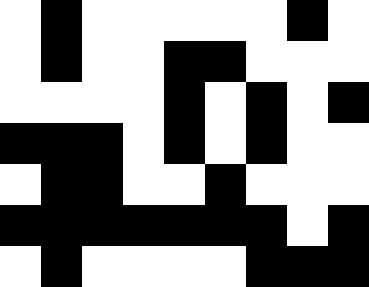[["white", "black", "white", "white", "white", "white", "white", "black", "white"], ["white", "black", "white", "white", "black", "black", "white", "white", "white"], ["white", "white", "white", "white", "black", "white", "black", "white", "black"], ["black", "black", "black", "white", "black", "white", "black", "white", "white"], ["white", "black", "black", "white", "white", "black", "white", "white", "white"], ["black", "black", "black", "black", "black", "black", "black", "white", "black"], ["white", "black", "white", "white", "white", "white", "black", "black", "black"]]